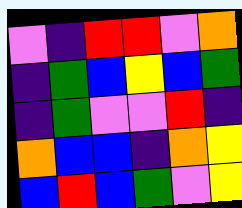[["violet", "indigo", "red", "red", "violet", "orange"], ["indigo", "green", "blue", "yellow", "blue", "green"], ["indigo", "green", "violet", "violet", "red", "indigo"], ["orange", "blue", "blue", "indigo", "orange", "yellow"], ["blue", "red", "blue", "green", "violet", "yellow"]]